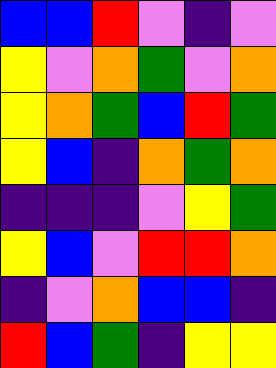[["blue", "blue", "red", "violet", "indigo", "violet"], ["yellow", "violet", "orange", "green", "violet", "orange"], ["yellow", "orange", "green", "blue", "red", "green"], ["yellow", "blue", "indigo", "orange", "green", "orange"], ["indigo", "indigo", "indigo", "violet", "yellow", "green"], ["yellow", "blue", "violet", "red", "red", "orange"], ["indigo", "violet", "orange", "blue", "blue", "indigo"], ["red", "blue", "green", "indigo", "yellow", "yellow"]]